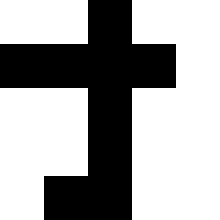[["white", "white", "black", "white", "white"], ["black", "black", "black", "black", "white"], ["white", "white", "black", "white", "white"], ["white", "white", "black", "white", "white"], ["white", "black", "black", "white", "white"]]